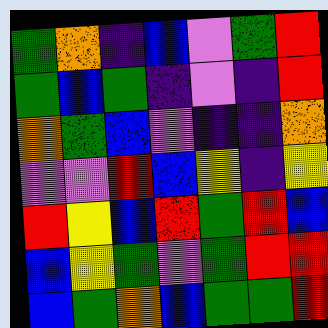[["green", "orange", "indigo", "blue", "violet", "green", "red"], ["green", "blue", "green", "indigo", "violet", "indigo", "red"], ["orange", "green", "blue", "violet", "indigo", "indigo", "orange"], ["violet", "violet", "red", "blue", "yellow", "indigo", "yellow"], ["red", "yellow", "blue", "red", "green", "red", "blue"], ["blue", "yellow", "green", "violet", "green", "red", "red"], ["blue", "green", "orange", "blue", "green", "green", "red"]]